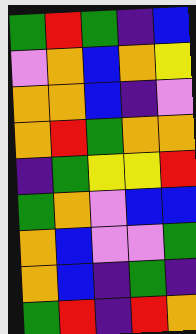[["green", "red", "green", "indigo", "blue"], ["violet", "orange", "blue", "orange", "yellow"], ["orange", "orange", "blue", "indigo", "violet"], ["orange", "red", "green", "orange", "orange"], ["indigo", "green", "yellow", "yellow", "red"], ["green", "orange", "violet", "blue", "blue"], ["orange", "blue", "violet", "violet", "green"], ["orange", "blue", "indigo", "green", "indigo"], ["green", "red", "indigo", "red", "orange"]]